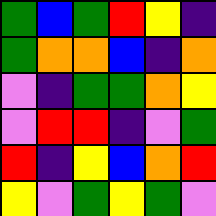[["green", "blue", "green", "red", "yellow", "indigo"], ["green", "orange", "orange", "blue", "indigo", "orange"], ["violet", "indigo", "green", "green", "orange", "yellow"], ["violet", "red", "red", "indigo", "violet", "green"], ["red", "indigo", "yellow", "blue", "orange", "red"], ["yellow", "violet", "green", "yellow", "green", "violet"]]